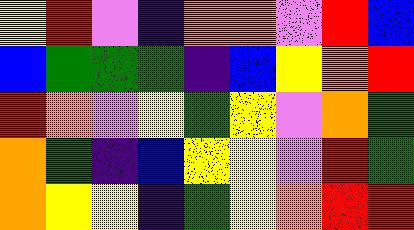[["yellow", "red", "violet", "indigo", "orange", "orange", "violet", "red", "blue"], ["blue", "green", "green", "green", "indigo", "blue", "yellow", "orange", "red"], ["red", "orange", "violet", "yellow", "green", "yellow", "violet", "orange", "green"], ["orange", "green", "indigo", "blue", "yellow", "yellow", "violet", "red", "green"], ["orange", "yellow", "yellow", "indigo", "green", "yellow", "orange", "red", "red"]]